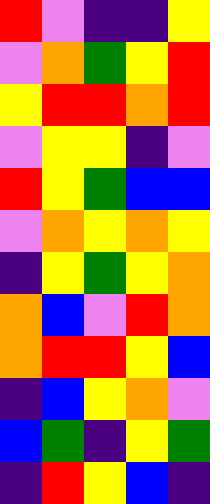[["red", "violet", "indigo", "indigo", "yellow"], ["violet", "orange", "green", "yellow", "red"], ["yellow", "red", "red", "orange", "red"], ["violet", "yellow", "yellow", "indigo", "violet"], ["red", "yellow", "green", "blue", "blue"], ["violet", "orange", "yellow", "orange", "yellow"], ["indigo", "yellow", "green", "yellow", "orange"], ["orange", "blue", "violet", "red", "orange"], ["orange", "red", "red", "yellow", "blue"], ["indigo", "blue", "yellow", "orange", "violet"], ["blue", "green", "indigo", "yellow", "green"], ["indigo", "red", "yellow", "blue", "indigo"]]